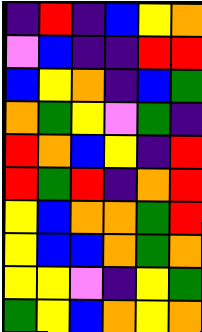[["indigo", "red", "indigo", "blue", "yellow", "orange"], ["violet", "blue", "indigo", "indigo", "red", "red"], ["blue", "yellow", "orange", "indigo", "blue", "green"], ["orange", "green", "yellow", "violet", "green", "indigo"], ["red", "orange", "blue", "yellow", "indigo", "red"], ["red", "green", "red", "indigo", "orange", "red"], ["yellow", "blue", "orange", "orange", "green", "red"], ["yellow", "blue", "blue", "orange", "green", "orange"], ["yellow", "yellow", "violet", "indigo", "yellow", "green"], ["green", "yellow", "blue", "orange", "yellow", "orange"]]